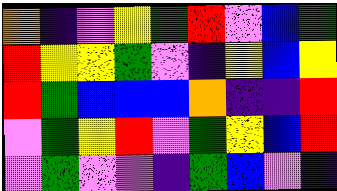[["orange", "indigo", "violet", "yellow", "green", "red", "violet", "blue", "green"], ["red", "yellow", "yellow", "green", "violet", "indigo", "yellow", "blue", "yellow"], ["red", "green", "blue", "blue", "blue", "orange", "indigo", "indigo", "red"], ["violet", "green", "yellow", "red", "violet", "green", "yellow", "blue", "red"], ["violet", "green", "violet", "violet", "indigo", "green", "blue", "violet", "indigo"]]